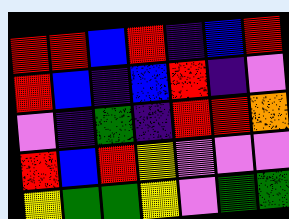[["red", "red", "blue", "red", "indigo", "blue", "red"], ["red", "blue", "indigo", "blue", "red", "indigo", "violet"], ["violet", "indigo", "green", "indigo", "red", "red", "orange"], ["red", "blue", "red", "yellow", "violet", "violet", "violet"], ["yellow", "green", "green", "yellow", "violet", "green", "green"]]